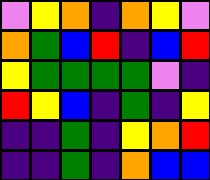[["violet", "yellow", "orange", "indigo", "orange", "yellow", "violet"], ["orange", "green", "blue", "red", "indigo", "blue", "red"], ["yellow", "green", "green", "green", "green", "violet", "indigo"], ["red", "yellow", "blue", "indigo", "green", "indigo", "yellow"], ["indigo", "indigo", "green", "indigo", "yellow", "orange", "red"], ["indigo", "indigo", "green", "indigo", "orange", "blue", "blue"]]